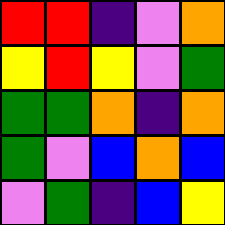[["red", "red", "indigo", "violet", "orange"], ["yellow", "red", "yellow", "violet", "green"], ["green", "green", "orange", "indigo", "orange"], ["green", "violet", "blue", "orange", "blue"], ["violet", "green", "indigo", "blue", "yellow"]]